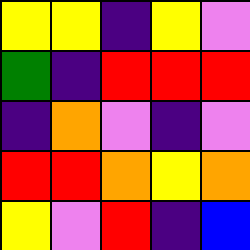[["yellow", "yellow", "indigo", "yellow", "violet"], ["green", "indigo", "red", "red", "red"], ["indigo", "orange", "violet", "indigo", "violet"], ["red", "red", "orange", "yellow", "orange"], ["yellow", "violet", "red", "indigo", "blue"]]